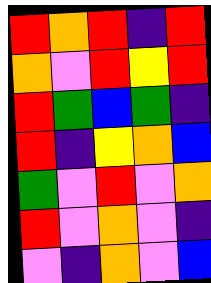[["red", "orange", "red", "indigo", "red"], ["orange", "violet", "red", "yellow", "red"], ["red", "green", "blue", "green", "indigo"], ["red", "indigo", "yellow", "orange", "blue"], ["green", "violet", "red", "violet", "orange"], ["red", "violet", "orange", "violet", "indigo"], ["violet", "indigo", "orange", "violet", "blue"]]